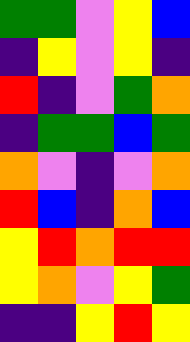[["green", "green", "violet", "yellow", "blue"], ["indigo", "yellow", "violet", "yellow", "indigo"], ["red", "indigo", "violet", "green", "orange"], ["indigo", "green", "green", "blue", "green"], ["orange", "violet", "indigo", "violet", "orange"], ["red", "blue", "indigo", "orange", "blue"], ["yellow", "red", "orange", "red", "red"], ["yellow", "orange", "violet", "yellow", "green"], ["indigo", "indigo", "yellow", "red", "yellow"]]